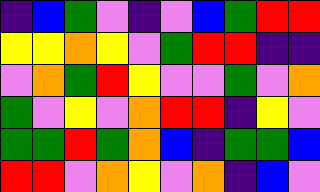[["indigo", "blue", "green", "violet", "indigo", "violet", "blue", "green", "red", "red"], ["yellow", "yellow", "orange", "yellow", "violet", "green", "red", "red", "indigo", "indigo"], ["violet", "orange", "green", "red", "yellow", "violet", "violet", "green", "violet", "orange"], ["green", "violet", "yellow", "violet", "orange", "red", "red", "indigo", "yellow", "violet"], ["green", "green", "red", "green", "orange", "blue", "indigo", "green", "green", "blue"], ["red", "red", "violet", "orange", "yellow", "violet", "orange", "indigo", "blue", "violet"]]